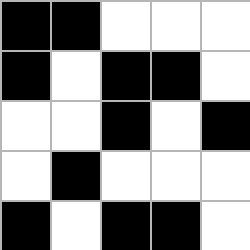[["black", "black", "white", "white", "white"], ["black", "white", "black", "black", "white"], ["white", "white", "black", "white", "black"], ["white", "black", "white", "white", "white"], ["black", "white", "black", "black", "white"]]